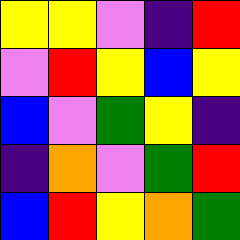[["yellow", "yellow", "violet", "indigo", "red"], ["violet", "red", "yellow", "blue", "yellow"], ["blue", "violet", "green", "yellow", "indigo"], ["indigo", "orange", "violet", "green", "red"], ["blue", "red", "yellow", "orange", "green"]]